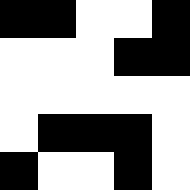[["black", "black", "white", "white", "black"], ["white", "white", "white", "black", "black"], ["white", "white", "white", "white", "white"], ["white", "black", "black", "black", "white"], ["black", "white", "white", "black", "white"]]